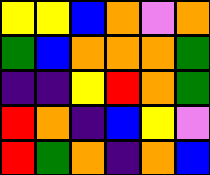[["yellow", "yellow", "blue", "orange", "violet", "orange"], ["green", "blue", "orange", "orange", "orange", "green"], ["indigo", "indigo", "yellow", "red", "orange", "green"], ["red", "orange", "indigo", "blue", "yellow", "violet"], ["red", "green", "orange", "indigo", "orange", "blue"]]